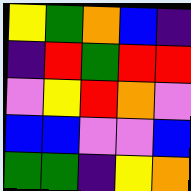[["yellow", "green", "orange", "blue", "indigo"], ["indigo", "red", "green", "red", "red"], ["violet", "yellow", "red", "orange", "violet"], ["blue", "blue", "violet", "violet", "blue"], ["green", "green", "indigo", "yellow", "orange"]]